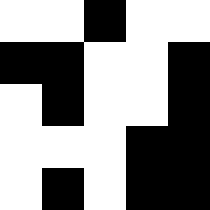[["white", "white", "black", "white", "white"], ["black", "black", "white", "white", "black"], ["white", "black", "white", "white", "black"], ["white", "white", "white", "black", "black"], ["white", "black", "white", "black", "black"]]